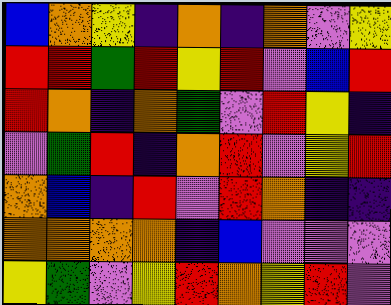[["blue", "orange", "yellow", "indigo", "orange", "indigo", "orange", "violet", "yellow"], ["red", "red", "green", "red", "yellow", "red", "violet", "blue", "red"], ["red", "orange", "indigo", "orange", "green", "violet", "red", "yellow", "indigo"], ["violet", "green", "red", "indigo", "orange", "red", "violet", "yellow", "red"], ["orange", "blue", "indigo", "red", "violet", "red", "orange", "indigo", "indigo"], ["orange", "orange", "orange", "orange", "indigo", "blue", "violet", "violet", "violet"], ["yellow", "green", "violet", "yellow", "red", "orange", "yellow", "red", "violet"]]